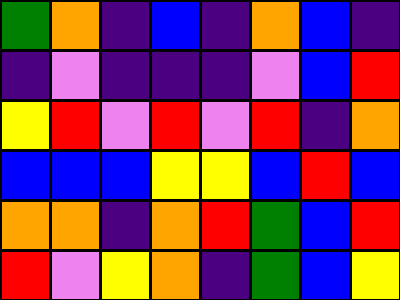[["green", "orange", "indigo", "blue", "indigo", "orange", "blue", "indigo"], ["indigo", "violet", "indigo", "indigo", "indigo", "violet", "blue", "red"], ["yellow", "red", "violet", "red", "violet", "red", "indigo", "orange"], ["blue", "blue", "blue", "yellow", "yellow", "blue", "red", "blue"], ["orange", "orange", "indigo", "orange", "red", "green", "blue", "red"], ["red", "violet", "yellow", "orange", "indigo", "green", "blue", "yellow"]]